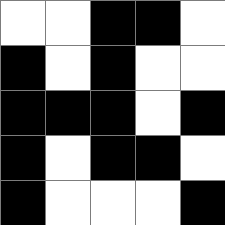[["white", "white", "black", "black", "white"], ["black", "white", "black", "white", "white"], ["black", "black", "black", "white", "black"], ["black", "white", "black", "black", "white"], ["black", "white", "white", "white", "black"]]